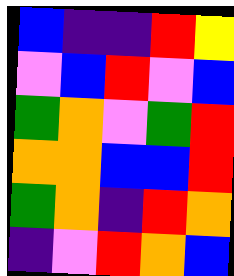[["blue", "indigo", "indigo", "red", "yellow"], ["violet", "blue", "red", "violet", "blue"], ["green", "orange", "violet", "green", "red"], ["orange", "orange", "blue", "blue", "red"], ["green", "orange", "indigo", "red", "orange"], ["indigo", "violet", "red", "orange", "blue"]]